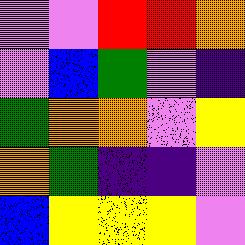[["violet", "violet", "red", "red", "orange"], ["violet", "blue", "green", "violet", "indigo"], ["green", "orange", "orange", "violet", "yellow"], ["orange", "green", "indigo", "indigo", "violet"], ["blue", "yellow", "yellow", "yellow", "violet"]]